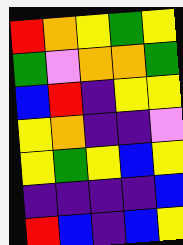[["red", "orange", "yellow", "green", "yellow"], ["green", "violet", "orange", "orange", "green"], ["blue", "red", "indigo", "yellow", "yellow"], ["yellow", "orange", "indigo", "indigo", "violet"], ["yellow", "green", "yellow", "blue", "yellow"], ["indigo", "indigo", "indigo", "indigo", "blue"], ["red", "blue", "indigo", "blue", "yellow"]]